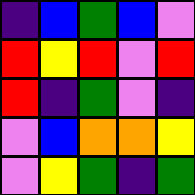[["indigo", "blue", "green", "blue", "violet"], ["red", "yellow", "red", "violet", "red"], ["red", "indigo", "green", "violet", "indigo"], ["violet", "blue", "orange", "orange", "yellow"], ["violet", "yellow", "green", "indigo", "green"]]